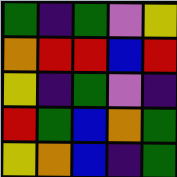[["green", "indigo", "green", "violet", "yellow"], ["orange", "red", "red", "blue", "red"], ["yellow", "indigo", "green", "violet", "indigo"], ["red", "green", "blue", "orange", "green"], ["yellow", "orange", "blue", "indigo", "green"]]